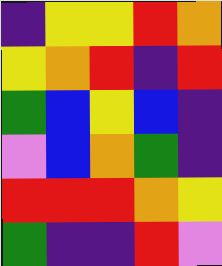[["indigo", "yellow", "yellow", "red", "orange"], ["yellow", "orange", "red", "indigo", "red"], ["green", "blue", "yellow", "blue", "indigo"], ["violet", "blue", "orange", "green", "indigo"], ["red", "red", "red", "orange", "yellow"], ["green", "indigo", "indigo", "red", "violet"]]